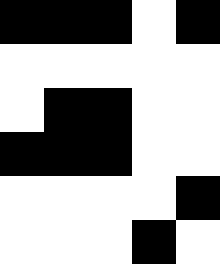[["black", "black", "black", "white", "black"], ["white", "white", "white", "white", "white"], ["white", "black", "black", "white", "white"], ["black", "black", "black", "white", "white"], ["white", "white", "white", "white", "black"], ["white", "white", "white", "black", "white"]]